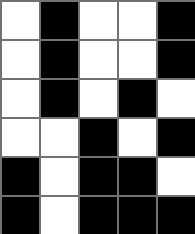[["white", "black", "white", "white", "black"], ["white", "black", "white", "white", "black"], ["white", "black", "white", "black", "white"], ["white", "white", "black", "white", "black"], ["black", "white", "black", "black", "white"], ["black", "white", "black", "black", "black"]]